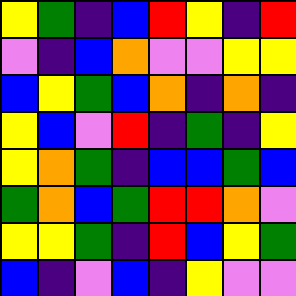[["yellow", "green", "indigo", "blue", "red", "yellow", "indigo", "red"], ["violet", "indigo", "blue", "orange", "violet", "violet", "yellow", "yellow"], ["blue", "yellow", "green", "blue", "orange", "indigo", "orange", "indigo"], ["yellow", "blue", "violet", "red", "indigo", "green", "indigo", "yellow"], ["yellow", "orange", "green", "indigo", "blue", "blue", "green", "blue"], ["green", "orange", "blue", "green", "red", "red", "orange", "violet"], ["yellow", "yellow", "green", "indigo", "red", "blue", "yellow", "green"], ["blue", "indigo", "violet", "blue", "indigo", "yellow", "violet", "violet"]]